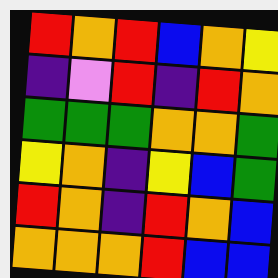[["red", "orange", "red", "blue", "orange", "yellow"], ["indigo", "violet", "red", "indigo", "red", "orange"], ["green", "green", "green", "orange", "orange", "green"], ["yellow", "orange", "indigo", "yellow", "blue", "green"], ["red", "orange", "indigo", "red", "orange", "blue"], ["orange", "orange", "orange", "red", "blue", "blue"]]